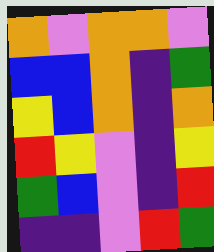[["orange", "violet", "orange", "orange", "violet"], ["blue", "blue", "orange", "indigo", "green"], ["yellow", "blue", "orange", "indigo", "orange"], ["red", "yellow", "violet", "indigo", "yellow"], ["green", "blue", "violet", "indigo", "red"], ["indigo", "indigo", "violet", "red", "green"]]